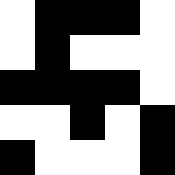[["white", "black", "black", "black", "white"], ["white", "black", "white", "white", "white"], ["black", "black", "black", "black", "white"], ["white", "white", "black", "white", "black"], ["black", "white", "white", "white", "black"]]